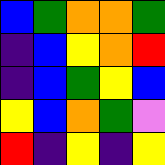[["blue", "green", "orange", "orange", "green"], ["indigo", "blue", "yellow", "orange", "red"], ["indigo", "blue", "green", "yellow", "blue"], ["yellow", "blue", "orange", "green", "violet"], ["red", "indigo", "yellow", "indigo", "yellow"]]